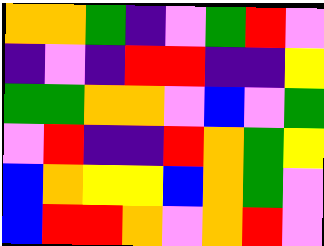[["orange", "orange", "green", "indigo", "violet", "green", "red", "violet"], ["indigo", "violet", "indigo", "red", "red", "indigo", "indigo", "yellow"], ["green", "green", "orange", "orange", "violet", "blue", "violet", "green"], ["violet", "red", "indigo", "indigo", "red", "orange", "green", "yellow"], ["blue", "orange", "yellow", "yellow", "blue", "orange", "green", "violet"], ["blue", "red", "red", "orange", "violet", "orange", "red", "violet"]]